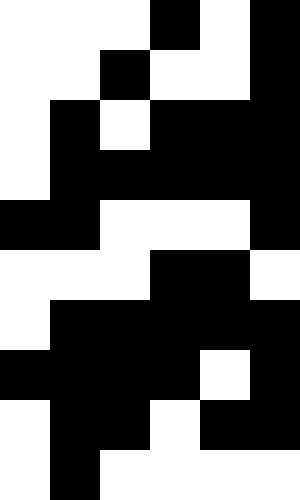[["white", "white", "white", "black", "white", "black"], ["white", "white", "black", "white", "white", "black"], ["white", "black", "white", "black", "black", "black"], ["white", "black", "black", "black", "black", "black"], ["black", "black", "white", "white", "white", "black"], ["white", "white", "white", "black", "black", "white"], ["white", "black", "black", "black", "black", "black"], ["black", "black", "black", "black", "white", "black"], ["white", "black", "black", "white", "black", "black"], ["white", "black", "white", "white", "white", "white"]]